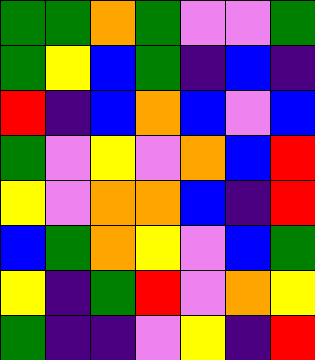[["green", "green", "orange", "green", "violet", "violet", "green"], ["green", "yellow", "blue", "green", "indigo", "blue", "indigo"], ["red", "indigo", "blue", "orange", "blue", "violet", "blue"], ["green", "violet", "yellow", "violet", "orange", "blue", "red"], ["yellow", "violet", "orange", "orange", "blue", "indigo", "red"], ["blue", "green", "orange", "yellow", "violet", "blue", "green"], ["yellow", "indigo", "green", "red", "violet", "orange", "yellow"], ["green", "indigo", "indigo", "violet", "yellow", "indigo", "red"]]